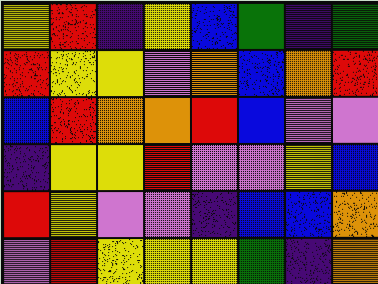[["yellow", "red", "indigo", "yellow", "blue", "green", "indigo", "green"], ["red", "yellow", "yellow", "violet", "orange", "blue", "orange", "red"], ["blue", "red", "orange", "orange", "red", "blue", "violet", "violet"], ["indigo", "yellow", "yellow", "red", "violet", "violet", "yellow", "blue"], ["red", "yellow", "violet", "violet", "indigo", "blue", "blue", "orange"], ["violet", "red", "yellow", "yellow", "yellow", "green", "indigo", "orange"]]